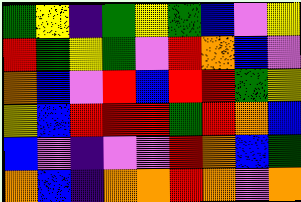[["green", "yellow", "indigo", "green", "yellow", "green", "blue", "violet", "yellow"], ["red", "green", "yellow", "green", "violet", "red", "orange", "blue", "violet"], ["orange", "blue", "violet", "red", "blue", "red", "red", "green", "yellow"], ["yellow", "blue", "red", "red", "red", "green", "red", "orange", "blue"], ["blue", "violet", "indigo", "violet", "violet", "red", "orange", "blue", "green"], ["orange", "blue", "indigo", "orange", "orange", "red", "orange", "violet", "orange"]]